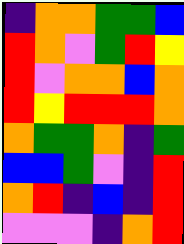[["indigo", "orange", "orange", "green", "green", "blue"], ["red", "orange", "violet", "green", "red", "yellow"], ["red", "violet", "orange", "orange", "blue", "orange"], ["red", "yellow", "red", "red", "red", "orange"], ["orange", "green", "green", "orange", "indigo", "green"], ["blue", "blue", "green", "violet", "indigo", "red"], ["orange", "red", "indigo", "blue", "indigo", "red"], ["violet", "violet", "violet", "indigo", "orange", "red"]]